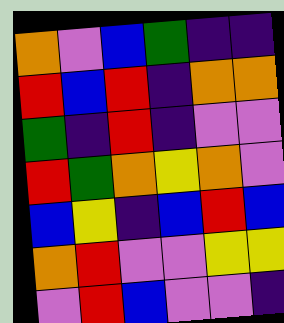[["orange", "violet", "blue", "green", "indigo", "indigo"], ["red", "blue", "red", "indigo", "orange", "orange"], ["green", "indigo", "red", "indigo", "violet", "violet"], ["red", "green", "orange", "yellow", "orange", "violet"], ["blue", "yellow", "indigo", "blue", "red", "blue"], ["orange", "red", "violet", "violet", "yellow", "yellow"], ["violet", "red", "blue", "violet", "violet", "indigo"]]